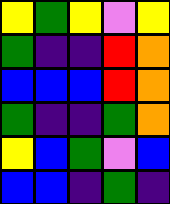[["yellow", "green", "yellow", "violet", "yellow"], ["green", "indigo", "indigo", "red", "orange"], ["blue", "blue", "blue", "red", "orange"], ["green", "indigo", "indigo", "green", "orange"], ["yellow", "blue", "green", "violet", "blue"], ["blue", "blue", "indigo", "green", "indigo"]]